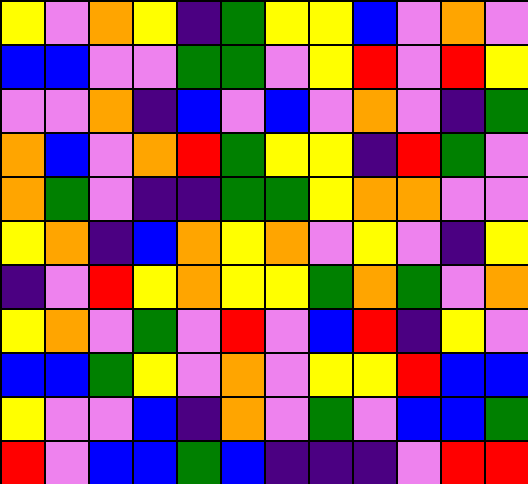[["yellow", "violet", "orange", "yellow", "indigo", "green", "yellow", "yellow", "blue", "violet", "orange", "violet"], ["blue", "blue", "violet", "violet", "green", "green", "violet", "yellow", "red", "violet", "red", "yellow"], ["violet", "violet", "orange", "indigo", "blue", "violet", "blue", "violet", "orange", "violet", "indigo", "green"], ["orange", "blue", "violet", "orange", "red", "green", "yellow", "yellow", "indigo", "red", "green", "violet"], ["orange", "green", "violet", "indigo", "indigo", "green", "green", "yellow", "orange", "orange", "violet", "violet"], ["yellow", "orange", "indigo", "blue", "orange", "yellow", "orange", "violet", "yellow", "violet", "indigo", "yellow"], ["indigo", "violet", "red", "yellow", "orange", "yellow", "yellow", "green", "orange", "green", "violet", "orange"], ["yellow", "orange", "violet", "green", "violet", "red", "violet", "blue", "red", "indigo", "yellow", "violet"], ["blue", "blue", "green", "yellow", "violet", "orange", "violet", "yellow", "yellow", "red", "blue", "blue"], ["yellow", "violet", "violet", "blue", "indigo", "orange", "violet", "green", "violet", "blue", "blue", "green"], ["red", "violet", "blue", "blue", "green", "blue", "indigo", "indigo", "indigo", "violet", "red", "red"]]